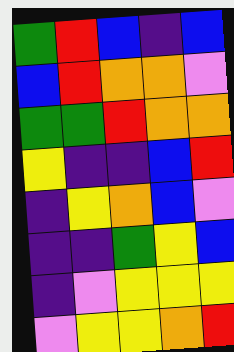[["green", "red", "blue", "indigo", "blue"], ["blue", "red", "orange", "orange", "violet"], ["green", "green", "red", "orange", "orange"], ["yellow", "indigo", "indigo", "blue", "red"], ["indigo", "yellow", "orange", "blue", "violet"], ["indigo", "indigo", "green", "yellow", "blue"], ["indigo", "violet", "yellow", "yellow", "yellow"], ["violet", "yellow", "yellow", "orange", "red"]]